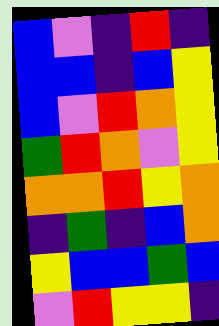[["blue", "violet", "indigo", "red", "indigo"], ["blue", "blue", "indigo", "blue", "yellow"], ["blue", "violet", "red", "orange", "yellow"], ["green", "red", "orange", "violet", "yellow"], ["orange", "orange", "red", "yellow", "orange"], ["indigo", "green", "indigo", "blue", "orange"], ["yellow", "blue", "blue", "green", "blue"], ["violet", "red", "yellow", "yellow", "indigo"]]